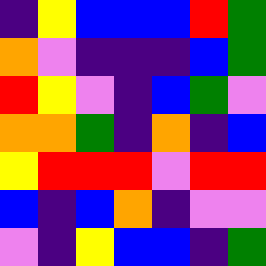[["indigo", "yellow", "blue", "blue", "blue", "red", "green"], ["orange", "violet", "indigo", "indigo", "indigo", "blue", "green"], ["red", "yellow", "violet", "indigo", "blue", "green", "violet"], ["orange", "orange", "green", "indigo", "orange", "indigo", "blue"], ["yellow", "red", "red", "red", "violet", "red", "red"], ["blue", "indigo", "blue", "orange", "indigo", "violet", "violet"], ["violet", "indigo", "yellow", "blue", "blue", "indigo", "green"]]